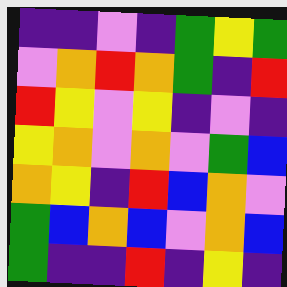[["indigo", "indigo", "violet", "indigo", "green", "yellow", "green"], ["violet", "orange", "red", "orange", "green", "indigo", "red"], ["red", "yellow", "violet", "yellow", "indigo", "violet", "indigo"], ["yellow", "orange", "violet", "orange", "violet", "green", "blue"], ["orange", "yellow", "indigo", "red", "blue", "orange", "violet"], ["green", "blue", "orange", "blue", "violet", "orange", "blue"], ["green", "indigo", "indigo", "red", "indigo", "yellow", "indigo"]]